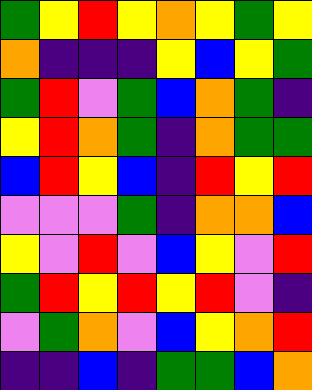[["green", "yellow", "red", "yellow", "orange", "yellow", "green", "yellow"], ["orange", "indigo", "indigo", "indigo", "yellow", "blue", "yellow", "green"], ["green", "red", "violet", "green", "blue", "orange", "green", "indigo"], ["yellow", "red", "orange", "green", "indigo", "orange", "green", "green"], ["blue", "red", "yellow", "blue", "indigo", "red", "yellow", "red"], ["violet", "violet", "violet", "green", "indigo", "orange", "orange", "blue"], ["yellow", "violet", "red", "violet", "blue", "yellow", "violet", "red"], ["green", "red", "yellow", "red", "yellow", "red", "violet", "indigo"], ["violet", "green", "orange", "violet", "blue", "yellow", "orange", "red"], ["indigo", "indigo", "blue", "indigo", "green", "green", "blue", "orange"]]